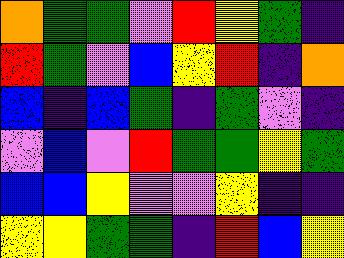[["orange", "green", "green", "violet", "red", "yellow", "green", "indigo"], ["red", "green", "violet", "blue", "yellow", "red", "indigo", "orange"], ["blue", "indigo", "blue", "green", "indigo", "green", "violet", "indigo"], ["violet", "blue", "violet", "red", "green", "green", "yellow", "green"], ["blue", "blue", "yellow", "violet", "violet", "yellow", "indigo", "indigo"], ["yellow", "yellow", "green", "green", "indigo", "red", "blue", "yellow"]]